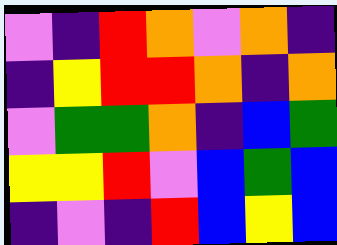[["violet", "indigo", "red", "orange", "violet", "orange", "indigo"], ["indigo", "yellow", "red", "red", "orange", "indigo", "orange"], ["violet", "green", "green", "orange", "indigo", "blue", "green"], ["yellow", "yellow", "red", "violet", "blue", "green", "blue"], ["indigo", "violet", "indigo", "red", "blue", "yellow", "blue"]]